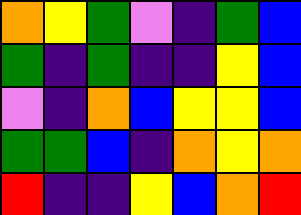[["orange", "yellow", "green", "violet", "indigo", "green", "blue"], ["green", "indigo", "green", "indigo", "indigo", "yellow", "blue"], ["violet", "indigo", "orange", "blue", "yellow", "yellow", "blue"], ["green", "green", "blue", "indigo", "orange", "yellow", "orange"], ["red", "indigo", "indigo", "yellow", "blue", "orange", "red"]]